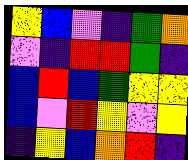[["yellow", "blue", "violet", "indigo", "green", "orange"], ["violet", "indigo", "red", "red", "green", "indigo"], ["blue", "red", "blue", "green", "yellow", "yellow"], ["blue", "violet", "red", "yellow", "violet", "yellow"], ["indigo", "yellow", "blue", "orange", "red", "indigo"]]